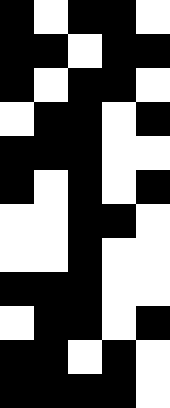[["black", "white", "black", "black", "white"], ["black", "black", "white", "black", "black"], ["black", "white", "black", "black", "white"], ["white", "black", "black", "white", "black"], ["black", "black", "black", "white", "white"], ["black", "white", "black", "white", "black"], ["white", "white", "black", "black", "white"], ["white", "white", "black", "white", "white"], ["black", "black", "black", "white", "white"], ["white", "black", "black", "white", "black"], ["black", "black", "white", "black", "white"], ["black", "black", "black", "black", "white"]]